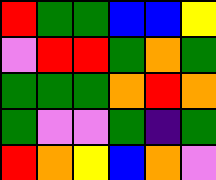[["red", "green", "green", "blue", "blue", "yellow"], ["violet", "red", "red", "green", "orange", "green"], ["green", "green", "green", "orange", "red", "orange"], ["green", "violet", "violet", "green", "indigo", "green"], ["red", "orange", "yellow", "blue", "orange", "violet"]]